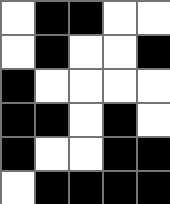[["white", "black", "black", "white", "white"], ["white", "black", "white", "white", "black"], ["black", "white", "white", "white", "white"], ["black", "black", "white", "black", "white"], ["black", "white", "white", "black", "black"], ["white", "black", "black", "black", "black"]]